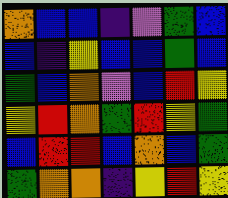[["orange", "blue", "blue", "indigo", "violet", "green", "blue"], ["blue", "indigo", "yellow", "blue", "blue", "green", "blue"], ["green", "blue", "orange", "violet", "blue", "red", "yellow"], ["yellow", "red", "orange", "green", "red", "yellow", "green"], ["blue", "red", "red", "blue", "orange", "blue", "green"], ["green", "orange", "orange", "indigo", "yellow", "red", "yellow"]]